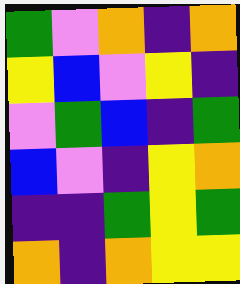[["green", "violet", "orange", "indigo", "orange"], ["yellow", "blue", "violet", "yellow", "indigo"], ["violet", "green", "blue", "indigo", "green"], ["blue", "violet", "indigo", "yellow", "orange"], ["indigo", "indigo", "green", "yellow", "green"], ["orange", "indigo", "orange", "yellow", "yellow"]]